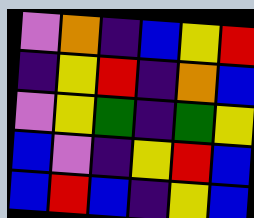[["violet", "orange", "indigo", "blue", "yellow", "red"], ["indigo", "yellow", "red", "indigo", "orange", "blue"], ["violet", "yellow", "green", "indigo", "green", "yellow"], ["blue", "violet", "indigo", "yellow", "red", "blue"], ["blue", "red", "blue", "indigo", "yellow", "blue"]]